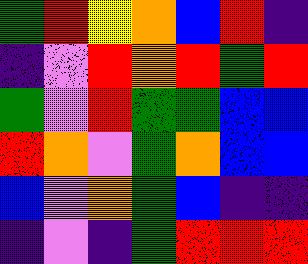[["green", "red", "yellow", "orange", "blue", "red", "indigo"], ["indigo", "violet", "red", "orange", "red", "green", "red"], ["green", "violet", "red", "green", "green", "blue", "blue"], ["red", "orange", "violet", "green", "orange", "blue", "blue"], ["blue", "violet", "orange", "green", "blue", "indigo", "indigo"], ["indigo", "violet", "indigo", "green", "red", "red", "red"]]